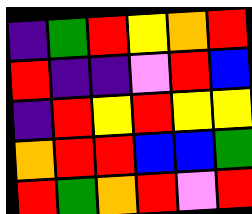[["indigo", "green", "red", "yellow", "orange", "red"], ["red", "indigo", "indigo", "violet", "red", "blue"], ["indigo", "red", "yellow", "red", "yellow", "yellow"], ["orange", "red", "red", "blue", "blue", "green"], ["red", "green", "orange", "red", "violet", "red"]]